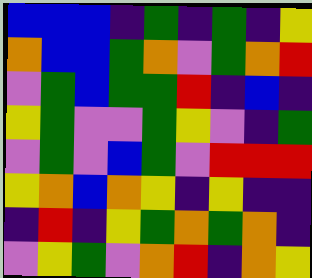[["blue", "blue", "blue", "indigo", "green", "indigo", "green", "indigo", "yellow"], ["orange", "blue", "blue", "green", "orange", "violet", "green", "orange", "red"], ["violet", "green", "blue", "green", "green", "red", "indigo", "blue", "indigo"], ["yellow", "green", "violet", "violet", "green", "yellow", "violet", "indigo", "green"], ["violet", "green", "violet", "blue", "green", "violet", "red", "red", "red"], ["yellow", "orange", "blue", "orange", "yellow", "indigo", "yellow", "indigo", "indigo"], ["indigo", "red", "indigo", "yellow", "green", "orange", "green", "orange", "indigo"], ["violet", "yellow", "green", "violet", "orange", "red", "indigo", "orange", "yellow"]]